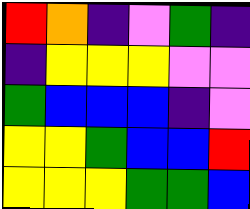[["red", "orange", "indigo", "violet", "green", "indigo"], ["indigo", "yellow", "yellow", "yellow", "violet", "violet"], ["green", "blue", "blue", "blue", "indigo", "violet"], ["yellow", "yellow", "green", "blue", "blue", "red"], ["yellow", "yellow", "yellow", "green", "green", "blue"]]